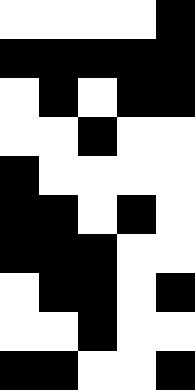[["white", "white", "white", "white", "black"], ["black", "black", "black", "black", "black"], ["white", "black", "white", "black", "black"], ["white", "white", "black", "white", "white"], ["black", "white", "white", "white", "white"], ["black", "black", "white", "black", "white"], ["black", "black", "black", "white", "white"], ["white", "black", "black", "white", "black"], ["white", "white", "black", "white", "white"], ["black", "black", "white", "white", "black"]]